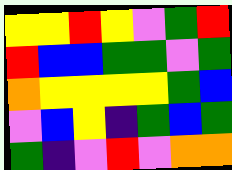[["yellow", "yellow", "red", "yellow", "violet", "green", "red"], ["red", "blue", "blue", "green", "green", "violet", "green"], ["orange", "yellow", "yellow", "yellow", "yellow", "green", "blue"], ["violet", "blue", "yellow", "indigo", "green", "blue", "green"], ["green", "indigo", "violet", "red", "violet", "orange", "orange"]]